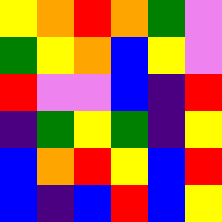[["yellow", "orange", "red", "orange", "green", "violet"], ["green", "yellow", "orange", "blue", "yellow", "violet"], ["red", "violet", "violet", "blue", "indigo", "red"], ["indigo", "green", "yellow", "green", "indigo", "yellow"], ["blue", "orange", "red", "yellow", "blue", "red"], ["blue", "indigo", "blue", "red", "blue", "yellow"]]